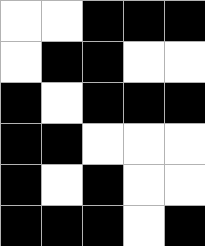[["white", "white", "black", "black", "black"], ["white", "black", "black", "white", "white"], ["black", "white", "black", "black", "black"], ["black", "black", "white", "white", "white"], ["black", "white", "black", "white", "white"], ["black", "black", "black", "white", "black"]]